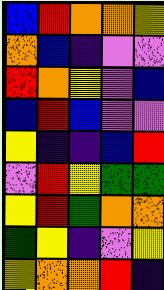[["blue", "red", "orange", "orange", "yellow"], ["orange", "blue", "indigo", "violet", "violet"], ["red", "orange", "yellow", "violet", "blue"], ["blue", "red", "blue", "violet", "violet"], ["yellow", "indigo", "indigo", "blue", "red"], ["violet", "red", "yellow", "green", "green"], ["yellow", "red", "green", "orange", "orange"], ["green", "yellow", "indigo", "violet", "yellow"], ["yellow", "orange", "orange", "red", "indigo"]]